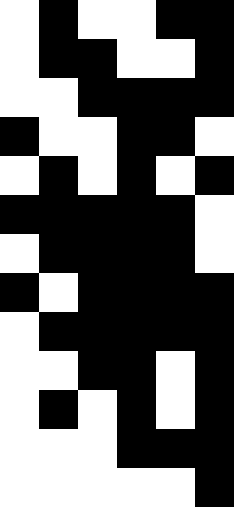[["white", "black", "white", "white", "black", "black"], ["white", "black", "black", "white", "white", "black"], ["white", "white", "black", "black", "black", "black"], ["black", "white", "white", "black", "black", "white"], ["white", "black", "white", "black", "white", "black"], ["black", "black", "black", "black", "black", "white"], ["white", "black", "black", "black", "black", "white"], ["black", "white", "black", "black", "black", "black"], ["white", "black", "black", "black", "black", "black"], ["white", "white", "black", "black", "white", "black"], ["white", "black", "white", "black", "white", "black"], ["white", "white", "white", "black", "black", "black"], ["white", "white", "white", "white", "white", "black"]]